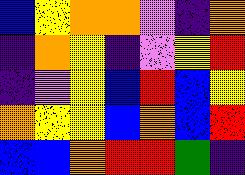[["blue", "yellow", "orange", "orange", "violet", "indigo", "orange"], ["indigo", "orange", "yellow", "indigo", "violet", "yellow", "red"], ["indigo", "violet", "yellow", "blue", "red", "blue", "yellow"], ["orange", "yellow", "yellow", "blue", "orange", "blue", "red"], ["blue", "blue", "orange", "red", "red", "green", "indigo"]]